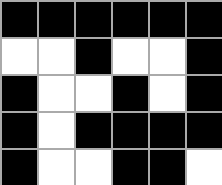[["black", "black", "black", "black", "black", "black"], ["white", "white", "black", "white", "white", "black"], ["black", "white", "white", "black", "white", "black"], ["black", "white", "black", "black", "black", "black"], ["black", "white", "white", "black", "black", "white"]]